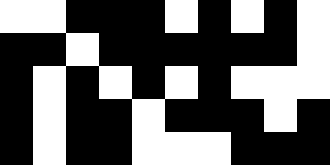[["white", "white", "black", "black", "black", "white", "black", "white", "black", "white"], ["black", "black", "white", "black", "black", "black", "black", "black", "black", "white"], ["black", "white", "black", "white", "black", "white", "black", "white", "white", "white"], ["black", "white", "black", "black", "white", "black", "black", "black", "white", "black"], ["black", "white", "black", "black", "white", "white", "white", "black", "black", "black"]]